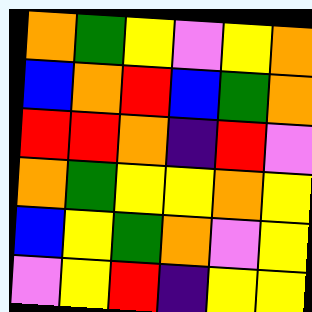[["orange", "green", "yellow", "violet", "yellow", "orange"], ["blue", "orange", "red", "blue", "green", "orange"], ["red", "red", "orange", "indigo", "red", "violet"], ["orange", "green", "yellow", "yellow", "orange", "yellow"], ["blue", "yellow", "green", "orange", "violet", "yellow"], ["violet", "yellow", "red", "indigo", "yellow", "yellow"]]